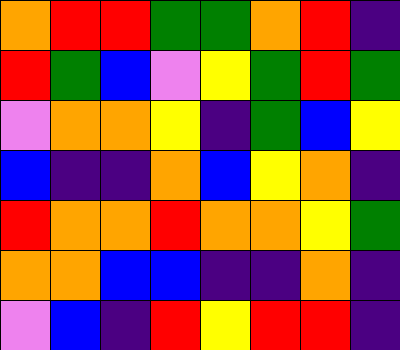[["orange", "red", "red", "green", "green", "orange", "red", "indigo"], ["red", "green", "blue", "violet", "yellow", "green", "red", "green"], ["violet", "orange", "orange", "yellow", "indigo", "green", "blue", "yellow"], ["blue", "indigo", "indigo", "orange", "blue", "yellow", "orange", "indigo"], ["red", "orange", "orange", "red", "orange", "orange", "yellow", "green"], ["orange", "orange", "blue", "blue", "indigo", "indigo", "orange", "indigo"], ["violet", "blue", "indigo", "red", "yellow", "red", "red", "indigo"]]